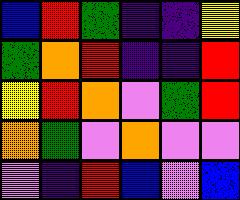[["blue", "red", "green", "indigo", "indigo", "yellow"], ["green", "orange", "red", "indigo", "indigo", "red"], ["yellow", "red", "orange", "violet", "green", "red"], ["orange", "green", "violet", "orange", "violet", "violet"], ["violet", "indigo", "red", "blue", "violet", "blue"]]